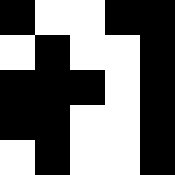[["black", "white", "white", "black", "black"], ["white", "black", "white", "white", "black"], ["black", "black", "black", "white", "black"], ["black", "black", "white", "white", "black"], ["white", "black", "white", "white", "black"]]